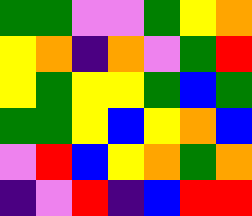[["green", "green", "violet", "violet", "green", "yellow", "orange"], ["yellow", "orange", "indigo", "orange", "violet", "green", "red"], ["yellow", "green", "yellow", "yellow", "green", "blue", "green"], ["green", "green", "yellow", "blue", "yellow", "orange", "blue"], ["violet", "red", "blue", "yellow", "orange", "green", "orange"], ["indigo", "violet", "red", "indigo", "blue", "red", "red"]]